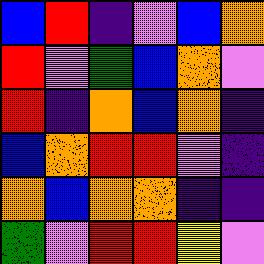[["blue", "red", "indigo", "violet", "blue", "orange"], ["red", "violet", "green", "blue", "orange", "violet"], ["red", "indigo", "orange", "blue", "orange", "indigo"], ["blue", "orange", "red", "red", "violet", "indigo"], ["orange", "blue", "orange", "orange", "indigo", "indigo"], ["green", "violet", "red", "red", "yellow", "violet"]]